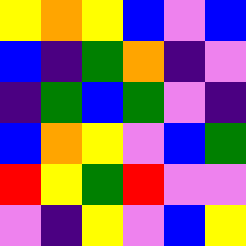[["yellow", "orange", "yellow", "blue", "violet", "blue"], ["blue", "indigo", "green", "orange", "indigo", "violet"], ["indigo", "green", "blue", "green", "violet", "indigo"], ["blue", "orange", "yellow", "violet", "blue", "green"], ["red", "yellow", "green", "red", "violet", "violet"], ["violet", "indigo", "yellow", "violet", "blue", "yellow"]]